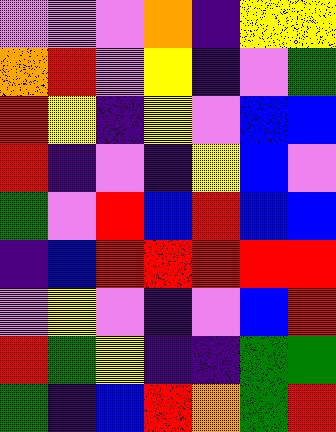[["violet", "violet", "violet", "orange", "indigo", "yellow", "yellow"], ["orange", "red", "violet", "yellow", "indigo", "violet", "green"], ["red", "yellow", "indigo", "yellow", "violet", "blue", "blue"], ["red", "indigo", "violet", "indigo", "yellow", "blue", "violet"], ["green", "violet", "red", "blue", "red", "blue", "blue"], ["indigo", "blue", "red", "red", "red", "red", "red"], ["violet", "yellow", "violet", "indigo", "violet", "blue", "red"], ["red", "green", "yellow", "indigo", "indigo", "green", "green"], ["green", "indigo", "blue", "red", "orange", "green", "red"]]